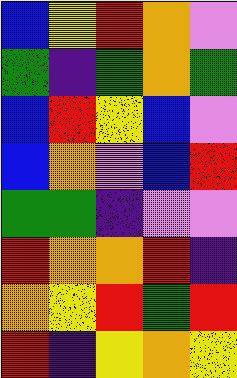[["blue", "yellow", "red", "orange", "violet"], ["green", "indigo", "green", "orange", "green"], ["blue", "red", "yellow", "blue", "violet"], ["blue", "orange", "violet", "blue", "red"], ["green", "green", "indigo", "violet", "violet"], ["red", "orange", "orange", "red", "indigo"], ["orange", "yellow", "red", "green", "red"], ["red", "indigo", "yellow", "orange", "yellow"]]